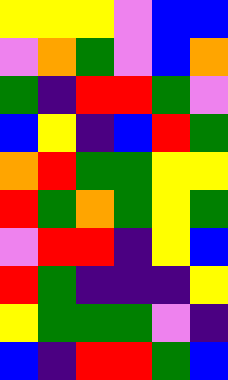[["yellow", "yellow", "yellow", "violet", "blue", "blue"], ["violet", "orange", "green", "violet", "blue", "orange"], ["green", "indigo", "red", "red", "green", "violet"], ["blue", "yellow", "indigo", "blue", "red", "green"], ["orange", "red", "green", "green", "yellow", "yellow"], ["red", "green", "orange", "green", "yellow", "green"], ["violet", "red", "red", "indigo", "yellow", "blue"], ["red", "green", "indigo", "indigo", "indigo", "yellow"], ["yellow", "green", "green", "green", "violet", "indigo"], ["blue", "indigo", "red", "red", "green", "blue"]]